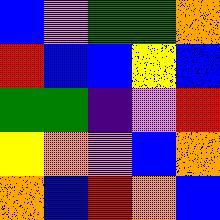[["blue", "violet", "green", "green", "orange"], ["red", "blue", "blue", "yellow", "blue"], ["green", "green", "indigo", "violet", "red"], ["yellow", "orange", "violet", "blue", "orange"], ["orange", "blue", "red", "orange", "blue"]]